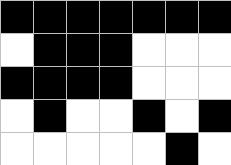[["black", "black", "black", "black", "black", "black", "black"], ["white", "black", "black", "black", "white", "white", "white"], ["black", "black", "black", "black", "white", "white", "white"], ["white", "black", "white", "white", "black", "white", "black"], ["white", "white", "white", "white", "white", "black", "white"]]